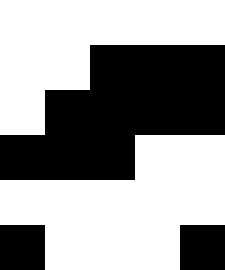[["white", "white", "white", "white", "white"], ["white", "white", "black", "black", "black"], ["white", "black", "black", "black", "black"], ["black", "black", "black", "white", "white"], ["white", "white", "white", "white", "white"], ["black", "white", "white", "white", "black"]]